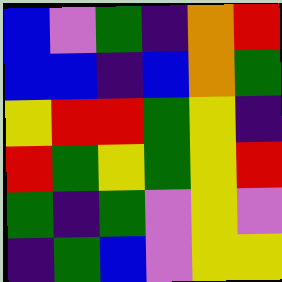[["blue", "violet", "green", "indigo", "orange", "red"], ["blue", "blue", "indigo", "blue", "orange", "green"], ["yellow", "red", "red", "green", "yellow", "indigo"], ["red", "green", "yellow", "green", "yellow", "red"], ["green", "indigo", "green", "violet", "yellow", "violet"], ["indigo", "green", "blue", "violet", "yellow", "yellow"]]